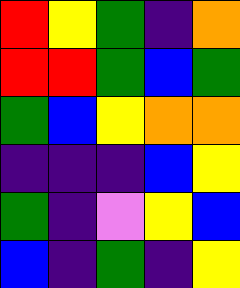[["red", "yellow", "green", "indigo", "orange"], ["red", "red", "green", "blue", "green"], ["green", "blue", "yellow", "orange", "orange"], ["indigo", "indigo", "indigo", "blue", "yellow"], ["green", "indigo", "violet", "yellow", "blue"], ["blue", "indigo", "green", "indigo", "yellow"]]